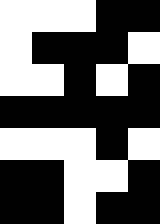[["white", "white", "white", "black", "black"], ["white", "black", "black", "black", "white"], ["white", "white", "black", "white", "black"], ["black", "black", "black", "black", "black"], ["white", "white", "white", "black", "white"], ["black", "black", "white", "white", "black"], ["black", "black", "white", "black", "black"]]